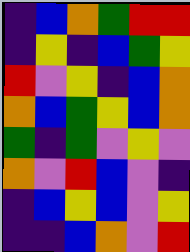[["indigo", "blue", "orange", "green", "red", "red"], ["indigo", "yellow", "indigo", "blue", "green", "yellow"], ["red", "violet", "yellow", "indigo", "blue", "orange"], ["orange", "blue", "green", "yellow", "blue", "orange"], ["green", "indigo", "green", "violet", "yellow", "violet"], ["orange", "violet", "red", "blue", "violet", "indigo"], ["indigo", "blue", "yellow", "blue", "violet", "yellow"], ["indigo", "indigo", "blue", "orange", "violet", "red"]]